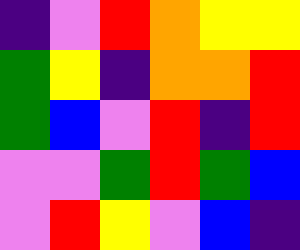[["indigo", "violet", "red", "orange", "yellow", "yellow"], ["green", "yellow", "indigo", "orange", "orange", "red"], ["green", "blue", "violet", "red", "indigo", "red"], ["violet", "violet", "green", "red", "green", "blue"], ["violet", "red", "yellow", "violet", "blue", "indigo"]]